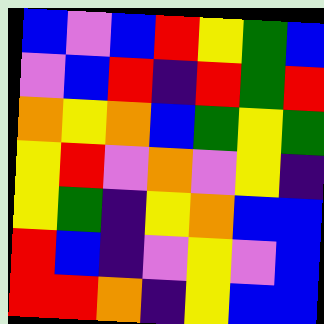[["blue", "violet", "blue", "red", "yellow", "green", "blue"], ["violet", "blue", "red", "indigo", "red", "green", "red"], ["orange", "yellow", "orange", "blue", "green", "yellow", "green"], ["yellow", "red", "violet", "orange", "violet", "yellow", "indigo"], ["yellow", "green", "indigo", "yellow", "orange", "blue", "blue"], ["red", "blue", "indigo", "violet", "yellow", "violet", "blue"], ["red", "red", "orange", "indigo", "yellow", "blue", "blue"]]